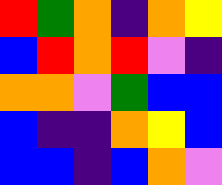[["red", "green", "orange", "indigo", "orange", "yellow"], ["blue", "red", "orange", "red", "violet", "indigo"], ["orange", "orange", "violet", "green", "blue", "blue"], ["blue", "indigo", "indigo", "orange", "yellow", "blue"], ["blue", "blue", "indigo", "blue", "orange", "violet"]]